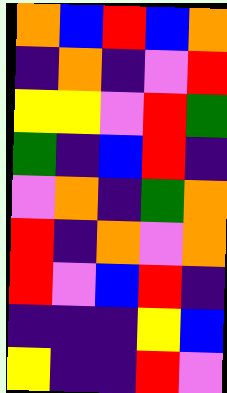[["orange", "blue", "red", "blue", "orange"], ["indigo", "orange", "indigo", "violet", "red"], ["yellow", "yellow", "violet", "red", "green"], ["green", "indigo", "blue", "red", "indigo"], ["violet", "orange", "indigo", "green", "orange"], ["red", "indigo", "orange", "violet", "orange"], ["red", "violet", "blue", "red", "indigo"], ["indigo", "indigo", "indigo", "yellow", "blue"], ["yellow", "indigo", "indigo", "red", "violet"]]